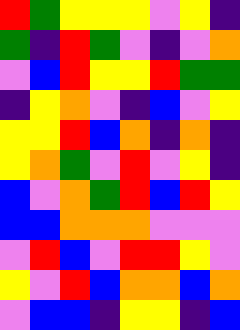[["red", "green", "yellow", "yellow", "yellow", "violet", "yellow", "indigo"], ["green", "indigo", "red", "green", "violet", "indigo", "violet", "orange"], ["violet", "blue", "red", "yellow", "yellow", "red", "green", "green"], ["indigo", "yellow", "orange", "violet", "indigo", "blue", "violet", "yellow"], ["yellow", "yellow", "red", "blue", "orange", "indigo", "orange", "indigo"], ["yellow", "orange", "green", "violet", "red", "violet", "yellow", "indigo"], ["blue", "violet", "orange", "green", "red", "blue", "red", "yellow"], ["blue", "blue", "orange", "orange", "orange", "violet", "violet", "violet"], ["violet", "red", "blue", "violet", "red", "red", "yellow", "violet"], ["yellow", "violet", "red", "blue", "orange", "orange", "blue", "orange"], ["violet", "blue", "blue", "indigo", "yellow", "yellow", "indigo", "blue"]]